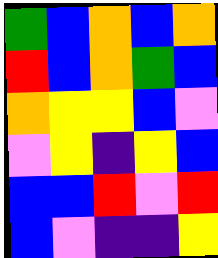[["green", "blue", "orange", "blue", "orange"], ["red", "blue", "orange", "green", "blue"], ["orange", "yellow", "yellow", "blue", "violet"], ["violet", "yellow", "indigo", "yellow", "blue"], ["blue", "blue", "red", "violet", "red"], ["blue", "violet", "indigo", "indigo", "yellow"]]